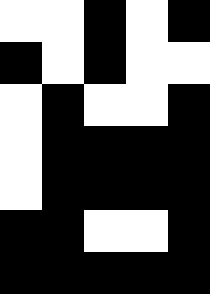[["white", "white", "black", "white", "black"], ["black", "white", "black", "white", "white"], ["white", "black", "white", "white", "black"], ["white", "black", "black", "black", "black"], ["white", "black", "black", "black", "black"], ["black", "black", "white", "white", "black"], ["black", "black", "black", "black", "black"]]